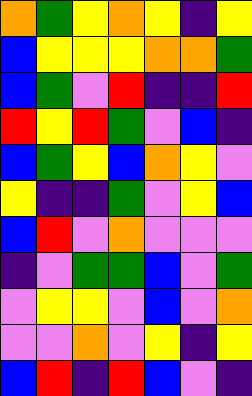[["orange", "green", "yellow", "orange", "yellow", "indigo", "yellow"], ["blue", "yellow", "yellow", "yellow", "orange", "orange", "green"], ["blue", "green", "violet", "red", "indigo", "indigo", "red"], ["red", "yellow", "red", "green", "violet", "blue", "indigo"], ["blue", "green", "yellow", "blue", "orange", "yellow", "violet"], ["yellow", "indigo", "indigo", "green", "violet", "yellow", "blue"], ["blue", "red", "violet", "orange", "violet", "violet", "violet"], ["indigo", "violet", "green", "green", "blue", "violet", "green"], ["violet", "yellow", "yellow", "violet", "blue", "violet", "orange"], ["violet", "violet", "orange", "violet", "yellow", "indigo", "yellow"], ["blue", "red", "indigo", "red", "blue", "violet", "indigo"]]